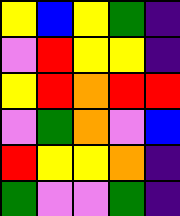[["yellow", "blue", "yellow", "green", "indigo"], ["violet", "red", "yellow", "yellow", "indigo"], ["yellow", "red", "orange", "red", "red"], ["violet", "green", "orange", "violet", "blue"], ["red", "yellow", "yellow", "orange", "indigo"], ["green", "violet", "violet", "green", "indigo"]]